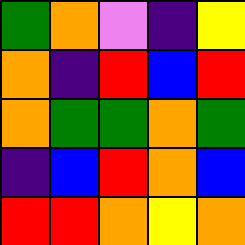[["green", "orange", "violet", "indigo", "yellow"], ["orange", "indigo", "red", "blue", "red"], ["orange", "green", "green", "orange", "green"], ["indigo", "blue", "red", "orange", "blue"], ["red", "red", "orange", "yellow", "orange"]]